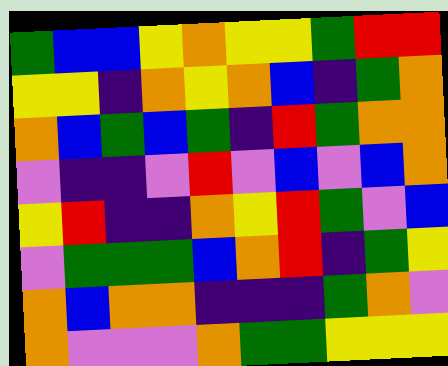[["green", "blue", "blue", "yellow", "orange", "yellow", "yellow", "green", "red", "red"], ["yellow", "yellow", "indigo", "orange", "yellow", "orange", "blue", "indigo", "green", "orange"], ["orange", "blue", "green", "blue", "green", "indigo", "red", "green", "orange", "orange"], ["violet", "indigo", "indigo", "violet", "red", "violet", "blue", "violet", "blue", "orange"], ["yellow", "red", "indigo", "indigo", "orange", "yellow", "red", "green", "violet", "blue"], ["violet", "green", "green", "green", "blue", "orange", "red", "indigo", "green", "yellow"], ["orange", "blue", "orange", "orange", "indigo", "indigo", "indigo", "green", "orange", "violet"], ["orange", "violet", "violet", "violet", "orange", "green", "green", "yellow", "yellow", "yellow"]]